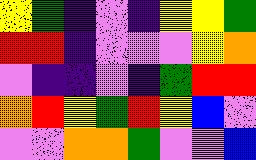[["yellow", "green", "indigo", "violet", "indigo", "yellow", "yellow", "green"], ["red", "red", "indigo", "violet", "violet", "violet", "yellow", "orange"], ["violet", "indigo", "indigo", "violet", "indigo", "green", "red", "red"], ["orange", "red", "yellow", "green", "red", "yellow", "blue", "violet"], ["violet", "violet", "orange", "orange", "green", "violet", "violet", "blue"]]